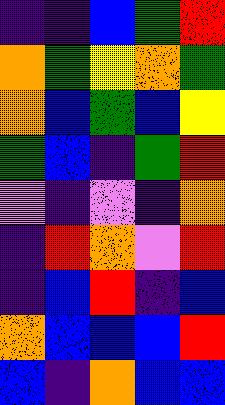[["indigo", "indigo", "blue", "green", "red"], ["orange", "green", "yellow", "orange", "green"], ["orange", "blue", "green", "blue", "yellow"], ["green", "blue", "indigo", "green", "red"], ["violet", "indigo", "violet", "indigo", "orange"], ["indigo", "red", "orange", "violet", "red"], ["indigo", "blue", "red", "indigo", "blue"], ["orange", "blue", "blue", "blue", "red"], ["blue", "indigo", "orange", "blue", "blue"]]